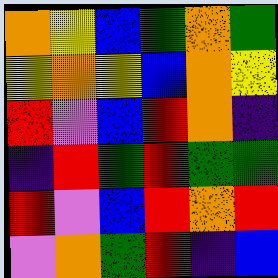[["orange", "yellow", "blue", "green", "orange", "green"], ["yellow", "orange", "yellow", "blue", "orange", "yellow"], ["red", "violet", "blue", "red", "orange", "indigo"], ["indigo", "red", "green", "red", "green", "green"], ["red", "violet", "blue", "red", "orange", "red"], ["violet", "orange", "green", "red", "indigo", "blue"]]